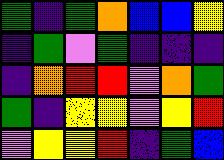[["green", "indigo", "green", "orange", "blue", "blue", "yellow"], ["indigo", "green", "violet", "green", "indigo", "indigo", "indigo"], ["indigo", "orange", "red", "red", "violet", "orange", "green"], ["green", "indigo", "yellow", "yellow", "violet", "yellow", "red"], ["violet", "yellow", "yellow", "red", "indigo", "green", "blue"]]